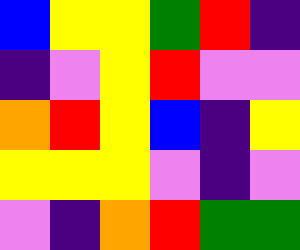[["blue", "yellow", "yellow", "green", "red", "indigo"], ["indigo", "violet", "yellow", "red", "violet", "violet"], ["orange", "red", "yellow", "blue", "indigo", "yellow"], ["yellow", "yellow", "yellow", "violet", "indigo", "violet"], ["violet", "indigo", "orange", "red", "green", "green"]]